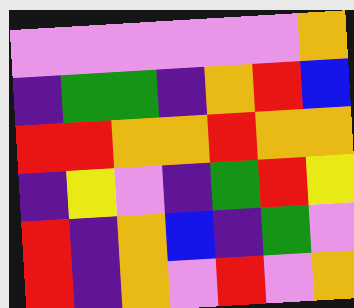[["violet", "violet", "violet", "violet", "violet", "violet", "orange"], ["indigo", "green", "green", "indigo", "orange", "red", "blue"], ["red", "red", "orange", "orange", "red", "orange", "orange"], ["indigo", "yellow", "violet", "indigo", "green", "red", "yellow"], ["red", "indigo", "orange", "blue", "indigo", "green", "violet"], ["red", "indigo", "orange", "violet", "red", "violet", "orange"]]